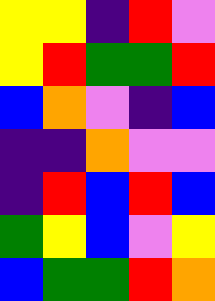[["yellow", "yellow", "indigo", "red", "violet"], ["yellow", "red", "green", "green", "red"], ["blue", "orange", "violet", "indigo", "blue"], ["indigo", "indigo", "orange", "violet", "violet"], ["indigo", "red", "blue", "red", "blue"], ["green", "yellow", "blue", "violet", "yellow"], ["blue", "green", "green", "red", "orange"]]